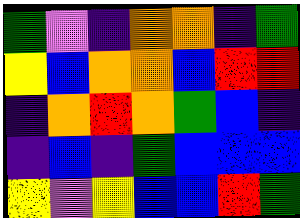[["green", "violet", "indigo", "orange", "orange", "indigo", "green"], ["yellow", "blue", "orange", "orange", "blue", "red", "red"], ["indigo", "orange", "red", "orange", "green", "blue", "indigo"], ["indigo", "blue", "indigo", "green", "blue", "blue", "blue"], ["yellow", "violet", "yellow", "blue", "blue", "red", "green"]]